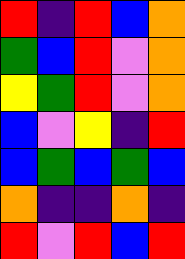[["red", "indigo", "red", "blue", "orange"], ["green", "blue", "red", "violet", "orange"], ["yellow", "green", "red", "violet", "orange"], ["blue", "violet", "yellow", "indigo", "red"], ["blue", "green", "blue", "green", "blue"], ["orange", "indigo", "indigo", "orange", "indigo"], ["red", "violet", "red", "blue", "red"]]